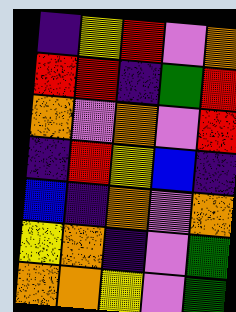[["indigo", "yellow", "red", "violet", "orange"], ["red", "red", "indigo", "green", "red"], ["orange", "violet", "orange", "violet", "red"], ["indigo", "red", "yellow", "blue", "indigo"], ["blue", "indigo", "orange", "violet", "orange"], ["yellow", "orange", "indigo", "violet", "green"], ["orange", "orange", "yellow", "violet", "green"]]